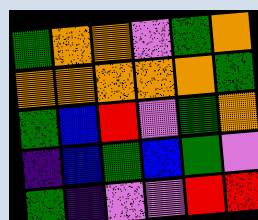[["green", "orange", "orange", "violet", "green", "orange"], ["orange", "orange", "orange", "orange", "orange", "green"], ["green", "blue", "red", "violet", "green", "orange"], ["indigo", "blue", "green", "blue", "green", "violet"], ["green", "indigo", "violet", "violet", "red", "red"]]